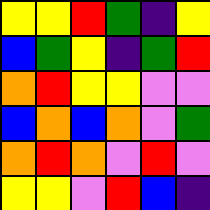[["yellow", "yellow", "red", "green", "indigo", "yellow"], ["blue", "green", "yellow", "indigo", "green", "red"], ["orange", "red", "yellow", "yellow", "violet", "violet"], ["blue", "orange", "blue", "orange", "violet", "green"], ["orange", "red", "orange", "violet", "red", "violet"], ["yellow", "yellow", "violet", "red", "blue", "indigo"]]